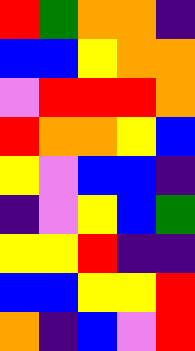[["red", "green", "orange", "orange", "indigo"], ["blue", "blue", "yellow", "orange", "orange"], ["violet", "red", "red", "red", "orange"], ["red", "orange", "orange", "yellow", "blue"], ["yellow", "violet", "blue", "blue", "indigo"], ["indigo", "violet", "yellow", "blue", "green"], ["yellow", "yellow", "red", "indigo", "indigo"], ["blue", "blue", "yellow", "yellow", "red"], ["orange", "indigo", "blue", "violet", "red"]]